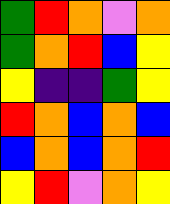[["green", "red", "orange", "violet", "orange"], ["green", "orange", "red", "blue", "yellow"], ["yellow", "indigo", "indigo", "green", "yellow"], ["red", "orange", "blue", "orange", "blue"], ["blue", "orange", "blue", "orange", "red"], ["yellow", "red", "violet", "orange", "yellow"]]